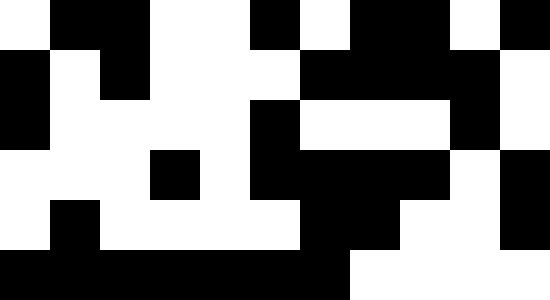[["white", "black", "black", "white", "white", "black", "white", "black", "black", "white", "black"], ["black", "white", "black", "white", "white", "white", "black", "black", "black", "black", "white"], ["black", "white", "white", "white", "white", "black", "white", "white", "white", "black", "white"], ["white", "white", "white", "black", "white", "black", "black", "black", "black", "white", "black"], ["white", "black", "white", "white", "white", "white", "black", "black", "white", "white", "black"], ["black", "black", "black", "black", "black", "black", "black", "white", "white", "white", "white"]]